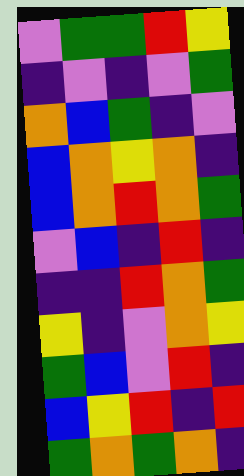[["violet", "green", "green", "red", "yellow"], ["indigo", "violet", "indigo", "violet", "green"], ["orange", "blue", "green", "indigo", "violet"], ["blue", "orange", "yellow", "orange", "indigo"], ["blue", "orange", "red", "orange", "green"], ["violet", "blue", "indigo", "red", "indigo"], ["indigo", "indigo", "red", "orange", "green"], ["yellow", "indigo", "violet", "orange", "yellow"], ["green", "blue", "violet", "red", "indigo"], ["blue", "yellow", "red", "indigo", "red"], ["green", "orange", "green", "orange", "indigo"]]